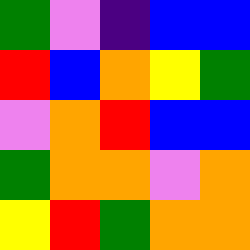[["green", "violet", "indigo", "blue", "blue"], ["red", "blue", "orange", "yellow", "green"], ["violet", "orange", "red", "blue", "blue"], ["green", "orange", "orange", "violet", "orange"], ["yellow", "red", "green", "orange", "orange"]]